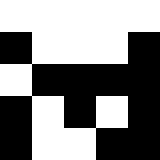[["white", "white", "white", "white", "white"], ["black", "white", "white", "white", "black"], ["white", "black", "black", "black", "black"], ["black", "white", "black", "white", "black"], ["black", "white", "white", "black", "black"]]